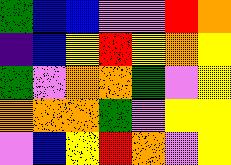[["green", "blue", "blue", "violet", "violet", "red", "orange"], ["indigo", "blue", "yellow", "red", "yellow", "orange", "yellow"], ["green", "violet", "orange", "orange", "green", "violet", "yellow"], ["orange", "orange", "orange", "green", "violet", "yellow", "yellow"], ["violet", "blue", "yellow", "red", "orange", "violet", "yellow"]]